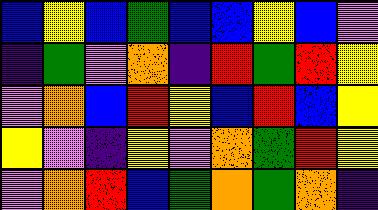[["blue", "yellow", "blue", "green", "blue", "blue", "yellow", "blue", "violet"], ["indigo", "green", "violet", "orange", "indigo", "red", "green", "red", "yellow"], ["violet", "orange", "blue", "red", "yellow", "blue", "red", "blue", "yellow"], ["yellow", "violet", "indigo", "yellow", "violet", "orange", "green", "red", "yellow"], ["violet", "orange", "red", "blue", "green", "orange", "green", "orange", "indigo"]]